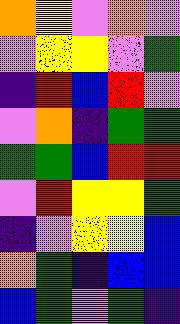[["orange", "yellow", "violet", "orange", "violet"], ["violet", "yellow", "yellow", "violet", "green"], ["indigo", "red", "blue", "red", "violet"], ["violet", "orange", "indigo", "green", "green"], ["green", "green", "blue", "red", "red"], ["violet", "red", "yellow", "yellow", "green"], ["indigo", "violet", "yellow", "yellow", "blue"], ["orange", "green", "indigo", "blue", "blue"], ["blue", "green", "violet", "green", "indigo"]]